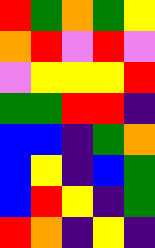[["red", "green", "orange", "green", "yellow"], ["orange", "red", "violet", "red", "violet"], ["violet", "yellow", "yellow", "yellow", "red"], ["green", "green", "red", "red", "indigo"], ["blue", "blue", "indigo", "green", "orange"], ["blue", "yellow", "indigo", "blue", "green"], ["blue", "red", "yellow", "indigo", "green"], ["red", "orange", "indigo", "yellow", "indigo"]]